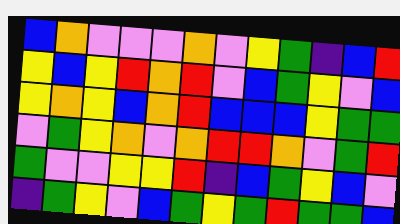[["blue", "orange", "violet", "violet", "violet", "orange", "violet", "yellow", "green", "indigo", "blue", "red"], ["yellow", "blue", "yellow", "red", "orange", "red", "violet", "blue", "green", "yellow", "violet", "blue"], ["yellow", "orange", "yellow", "blue", "orange", "red", "blue", "blue", "blue", "yellow", "green", "green"], ["violet", "green", "yellow", "orange", "violet", "orange", "red", "red", "orange", "violet", "green", "red"], ["green", "violet", "violet", "yellow", "yellow", "red", "indigo", "blue", "green", "yellow", "blue", "violet"], ["indigo", "green", "yellow", "violet", "blue", "green", "yellow", "green", "red", "green", "green", "blue"]]